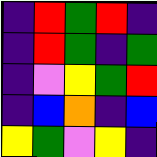[["indigo", "red", "green", "red", "indigo"], ["indigo", "red", "green", "indigo", "green"], ["indigo", "violet", "yellow", "green", "red"], ["indigo", "blue", "orange", "indigo", "blue"], ["yellow", "green", "violet", "yellow", "indigo"]]